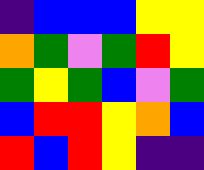[["indigo", "blue", "blue", "blue", "yellow", "yellow"], ["orange", "green", "violet", "green", "red", "yellow"], ["green", "yellow", "green", "blue", "violet", "green"], ["blue", "red", "red", "yellow", "orange", "blue"], ["red", "blue", "red", "yellow", "indigo", "indigo"]]